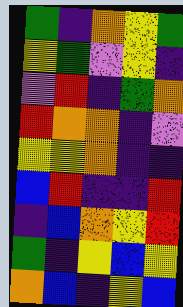[["green", "indigo", "orange", "yellow", "green"], ["yellow", "green", "violet", "yellow", "indigo"], ["violet", "red", "indigo", "green", "orange"], ["red", "orange", "orange", "indigo", "violet"], ["yellow", "yellow", "orange", "indigo", "indigo"], ["blue", "red", "indigo", "indigo", "red"], ["indigo", "blue", "orange", "yellow", "red"], ["green", "indigo", "yellow", "blue", "yellow"], ["orange", "blue", "indigo", "yellow", "blue"]]